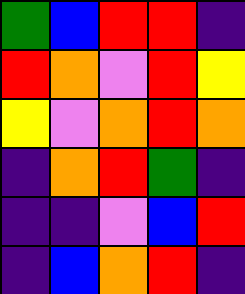[["green", "blue", "red", "red", "indigo"], ["red", "orange", "violet", "red", "yellow"], ["yellow", "violet", "orange", "red", "orange"], ["indigo", "orange", "red", "green", "indigo"], ["indigo", "indigo", "violet", "blue", "red"], ["indigo", "blue", "orange", "red", "indigo"]]